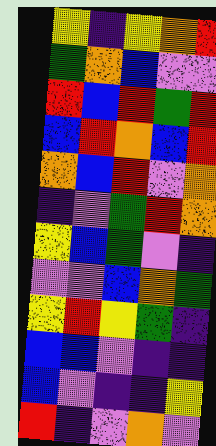[["yellow", "indigo", "yellow", "orange", "red"], ["green", "orange", "blue", "violet", "violet"], ["red", "blue", "red", "green", "red"], ["blue", "red", "orange", "blue", "red"], ["orange", "blue", "red", "violet", "orange"], ["indigo", "violet", "green", "red", "orange"], ["yellow", "blue", "green", "violet", "indigo"], ["violet", "violet", "blue", "orange", "green"], ["yellow", "red", "yellow", "green", "indigo"], ["blue", "blue", "violet", "indigo", "indigo"], ["blue", "violet", "indigo", "indigo", "yellow"], ["red", "indigo", "violet", "orange", "violet"]]